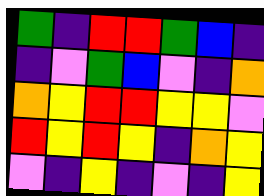[["green", "indigo", "red", "red", "green", "blue", "indigo"], ["indigo", "violet", "green", "blue", "violet", "indigo", "orange"], ["orange", "yellow", "red", "red", "yellow", "yellow", "violet"], ["red", "yellow", "red", "yellow", "indigo", "orange", "yellow"], ["violet", "indigo", "yellow", "indigo", "violet", "indigo", "yellow"]]